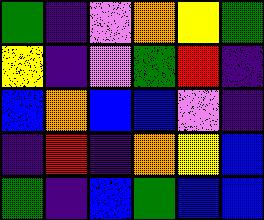[["green", "indigo", "violet", "orange", "yellow", "green"], ["yellow", "indigo", "violet", "green", "red", "indigo"], ["blue", "orange", "blue", "blue", "violet", "indigo"], ["indigo", "red", "indigo", "orange", "yellow", "blue"], ["green", "indigo", "blue", "green", "blue", "blue"]]